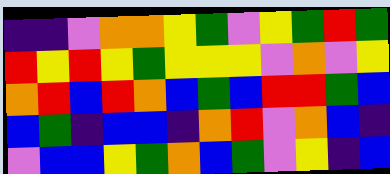[["indigo", "indigo", "violet", "orange", "orange", "yellow", "green", "violet", "yellow", "green", "red", "green"], ["red", "yellow", "red", "yellow", "green", "yellow", "yellow", "yellow", "violet", "orange", "violet", "yellow"], ["orange", "red", "blue", "red", "orange", "blue", "green", "blue", "red", "red", "green", "blue"], ["blue", "green", "indigo", "blue", "blue", "indigo", "orange", "red", "violet", "orange", "blue", "indigo"], ["violet", "blue", "blue", "yellow", "green", "orange", "blue", "green", "violet", "yellow", "indigo", "blue"]]